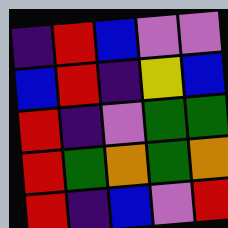[["indigo", "red", "blue", "violet", "violet"], ["blue", "red", "indigo", "yellow", "blue"], ["red", "indigo", "violet", "green", "green"], ["red", "green", "orange", "green", "orange"], ["red", "indigo", "blue", "violet", "red"]]